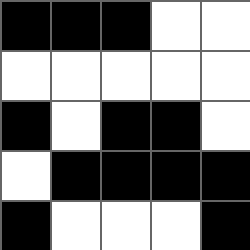[["black", "black", "black", "white", "white"], ["white", "white", "white", "white", "white"], ["black", "white", "black", "black", "white"], ["white", "black", "black", "black", "black"], ["black", "white", "white", "white", "black"]]